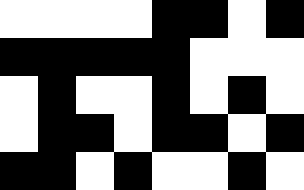[["white", "white", "white", "white", "black", "black", "white", "black"], ["black", "black", "black", "black", "black", "white", "white", "white"], ["white", "black", "white", "white", "black", "white", "black", "white"], ["white", "black", "black", "white", "black", "black", "white", "black"], ["black", "black", "white", "black", "white", "white", "black", "white"]]